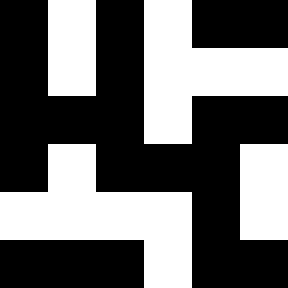[["black", "white", "black", "white", "black", "black"], ["black", "white", "black", "white", "white", "white"], ["black", "black", "black", "white", "black", "black"], ["black", "white", "black", "black", "black", "white"], ["white", "white", "white", "white", "black", "white"], ["black", "black", "black", "white", "black", "black"]]